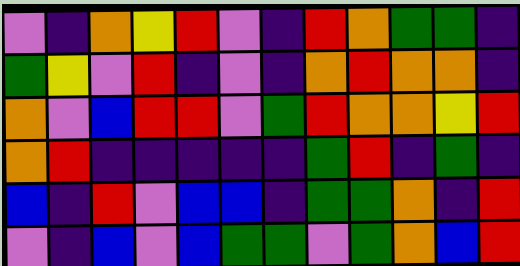[["violet", "indigo", "orange", "yellow", "red", "violet", "indigo", "red", "orange", "green", "green", "indigo"], ["green", "yellow", "violet", "red", "indigo", "violet", "indigo", "orange", "red", "orange", "orange", "indigo"], ["orange", "violet", "blue", "red", "red", "violet", "green", "red", "orange", "orange", "yellow", "red"], ["orange", "red", "indigo", "indigo", "indigo", "indigo", "indigo", "green", "red", "indigo", "green", "indigo"], ["blue", "indigo", "red", "violet", "blue", "blue", "indigo", "green", "green", "orange", "indigo", "red"], ["violet", "indigo", "blue", "violet", "blue", "green", "green", "violet", "green", "orange", "blue", "red"]]